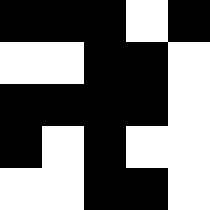[["black", "black", "black", "white", "black"], ["white", "white", "black", "black", "white"], ["black", "black", "black", "black", "white"], ["black", "white", "black", "white", "white"], ["white", "white", "black", "black", "white"]]